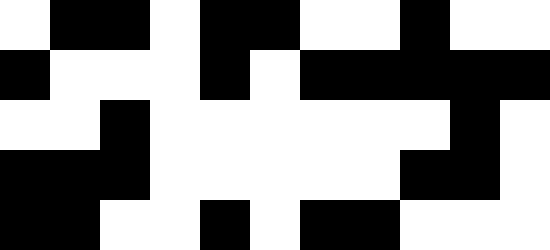[["white", "black", "black", "white", "black", "black", "white", "white", "black", "white", "white"], ["black", "white", "white", "white", "black", "white", "black", "black", "black", "black", "black"], ["white", "white", "black", "white", "white", "white", "white", "white", "white", "black", "white"], ["black", "black", "black", "white", "white", "white", "white", "white", "black", "black", "white"], ["black", "black", "white", "white", "black", "white", "black", "black", "white", "white", "white"]]